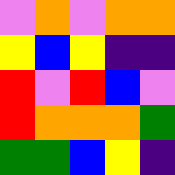[["violet", "orange", "violet", "orange", "orange"], ["yellow", "blue", "yellow", "indigo", "indigo"], ["red", "violet", "red", "blue", "violet"], ["red", "orange", "orange", "orange", "green"], ["green", "green", "blue", "yellow", "indigo"]]